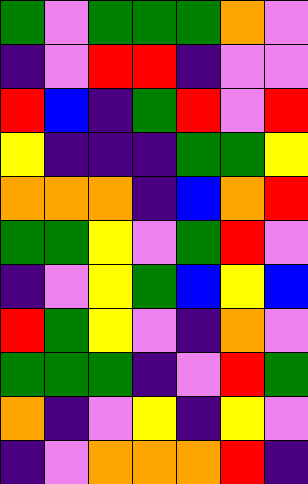[["green", "violet", "green", "green", "green", "orange", "violet"], ["indigo", "violet", "red", "red", "indigo", "violet", "violet"], ["red", "blue", "indigo", "green", "red", "violet", "red"], ["yellow", "indigo", "indigo", "indigo", "green", "green", "yellow"], ["orange", "orange", "orange", "indigo", "blue", "orange", "red"], ["green", "green", "yellow", "violet", "green", "red", "violet"], ["indigo", "violet", "yellow", "green", "blue", "yellow", "blue"], ["red", "green", "yellow", "violet", "indigo", "orange", "violet"], ["green", "green", "green", "indigo", "violet", "red", "green"], ["orange", "indigo", "violet", "yellow", "indigo", "yellow", "violet"], ["indigo", "violet", "orange", "orange", "orange", "red", "indigo"]]